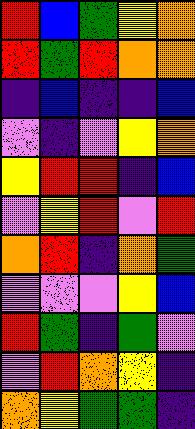[["red", "blue", "green", "yellow", "orange"], ["red", "green", "red", "orange", "orange"], ["indigo", "blue", "indigo", "indigo", "blue"], ["violet", "indigo", "violet", "yellow", "orange"], ["yellow", "red", "red", "indigo", "blue"], ["violet", "yellow", "red", "violet", "red"], ["orange", "red", "indigo", "orange", "green"], ["violet", "violet", "violet", "yellow", "blue"], ["red", "green", "indigo", "green", "violet"], ["violet", "red", "orange", "yellow", "indigo"], ["orange", "yellow", "green", "green", "indigo"]]